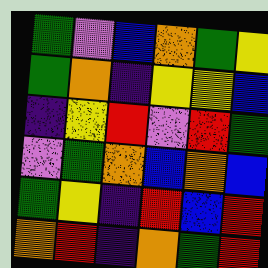[["green", "violet", "blue", "orange", "green", "yellow"], ["green", "orange", "indigo", "yellow", "yellow", "blue"], ["indigo", "yellow", "red", "violet", "red", "green"], ["violet", "green", "orange", "blue", "orange", "blue"], ["green", "yellow", "indigo", "red", "blue", "red"], ["orange", "red", "indigo", "orange", "green", "red"]]